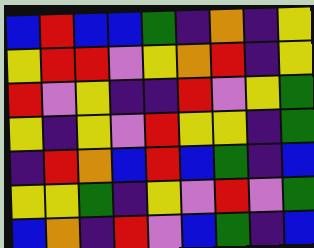[["blue", "red", "blue", "blue", "green", "indigo", "orange", "indigo", "yellow"], ["yellow", "red", "red", "violet", "yellow", "orange", "red", "indigo", "yellow"], ["red", "violet", "yellow", "indigo", "indigo", "red", "violet", "yellow", "green"], ["yellow", "indigo", "yellow", "violet", "red", "yellow", "yellow", "indigo", "green"], ["indigo", "red", "orange", "blue", "red", "blue", "green", "indigo", "blue"], ["yellow", "yellow", "green", "indigo", "yellow", "violet", "red", "violet", "green"], ["blue", "orange", "indigo", "red", "violet", "blue", "green", "indigo", "blue"]]